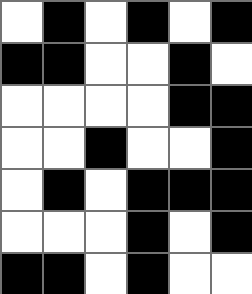[["white", "black", "white", "black", "white", "black"], ["black", "black", "white", "white", "black", "white"], ["white", "white", "white", "white", "black", "black"], ["white", "white", "black", "white", "white", "black"], ["white", "black", "white", "black", "black", "black"], ["white", "white", "white", "black", "white", "black"], ["black", "black", "white", "black", "white", "white"]]